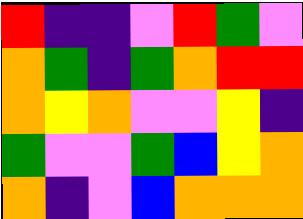[["red", "indigo", "indigo", "violet", "red", "green", "violet"], ["orange", "green", "indigo", "green", "orange", "red", "red"], ["orange", "yellow", "orange", "violet", "violet", "yellow", "indigo"], ["green", "violet", "violet", "green", "blue", "yellow", "orange"], ["orange", "indigo", "violet", "blue", "orange", "orange", "orange"]]